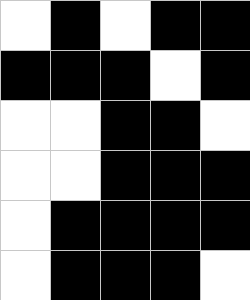[["white", "black", "white", "black", "black"], ["black", "black", "black", "white", "black"], ["white", "white", "black", "black", "white"], ["white", "white", "black", "black", "black"], ["white", "black", "black", "black", "black"], ["white", "black", "black", "black", "white"]]